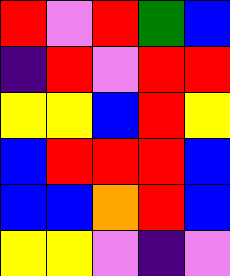[["red", "violet", "red", "green", "blue"], ["indigo", "red", "violet", "red", "red"], ["yellow", "yellow", "blue", "red", "yellow"], ["blue", "red", "red", "red", "blue"], ["blue", "blue", "orange", "red", "blue"], ["yellow", "yellow", "violet", "indigo", "violet"]]